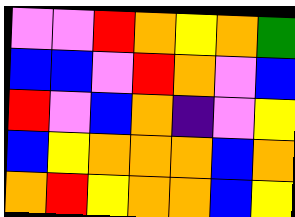[["violet", "violet", "red", "orange", "yellow", "orange", "green"], ["blue", "blue", "violet", "red", "orange", "violet", "blue"], ["red", "violet", "blue", "orange", "indigo", "violet", "yellow"], ["blue", "yellow", "orange", "orange", "orange", "blue", "orange"], ["orange", "red", "yellow", "orange", "orange", "blue", "yellow"]]